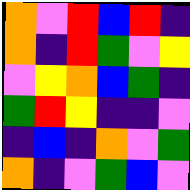[["orange", "violet", "red", "blue", "red", "indigo"], ["orange", "indigo", "red", "green", "violet", "yellow"], ["violet", "yellow", "orange", "blue", "green", "indigo"], ["green", "red", "yellow", "indigo", "indigo", "violet"], ["indigo", "blue", "indigo", "orange", "violet", "green"], ["orange", "indigo", "violet", "green", "blue", "violet"]]